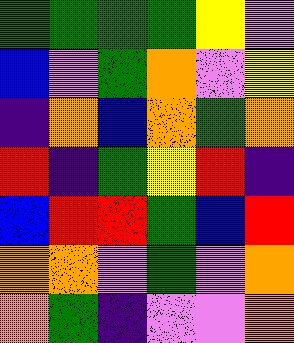[["green", "green", "green", "green", "yellow", "violet"], ["blue", "violet", "green", "orange", "violet", "yellow"], ["indigo", "orange", "blue", "orange", "green", "orange"], ["red", "indigo", "green", "yellow", "red", "indigo"], ["blue", "red", "red", "green", "blue", "red"], ["orange", "orange", "violet", "green", "violet", "orange"], ["orange", "green", "indigo", "violet", "violet", "orange"]]